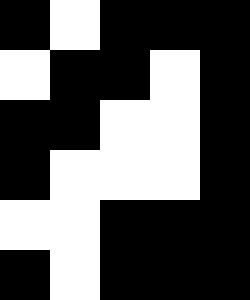[["black", "white", "black", "black", "black"], ["white", "black", "black", "white", "black"], ["black", "black", "white", "white", "black"], ["black", "white", "white", "white", "black"], ["white", "white", "black", "black", "black"], ["black", "white", "black", "black", "black"]]